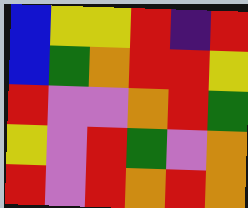[["blue", "yellow", "yellow", "red", "indigo", "red"], ["blue", "green", "orange", "red", "red", "yellow"], ["red", "violet", "violet", "orange", "red", "green"], ["yellow", "violet", "red", "green", "violet", "orange"], ["red", "violet", "red", "orange", "red", "orange"]]